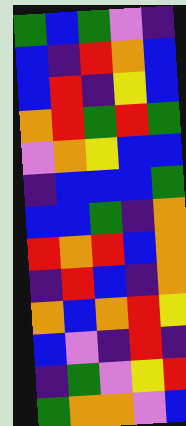[["green", "blue", "green", "violet", "indigo"], ["blue", "indigo", "red", "orange", "blue"], ["blue", "red", "indigo", "yellow", "blue"], ["orange", "red", "green", "red", "green"], ["violet", "orange", "yellow", "blue", "blue"], ["indigo", "blue", "blue", "blue", "green"], ["blue", "blue", "green", "indigo", "orange"], ["red", "orange", "red", "blue", "orange"], ["indigo", "red", "blue", "indigo", "orange"], ["orange", "blue", "orange", "red", "yellow"], ["blue", "violet", "indigo", "red", "indigo"], ["indigo", "green", "violet", "yellow", "red"], ["green", "orange", "orange", "violet", "blue"]]